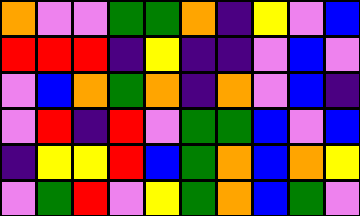[["orange", "violet", "violet", "green", "green", "orange", "indigo", "yellow", "violet", "blue"], ["red", "red", "red", "indigo", "yellow", "indigo", "indigo", "violet", "blue", "violet"], ["violet", "blue", "orange", "green", "orange", "indigo", "orange", "violet", "blue", "indigo"], ["violet", "red", "indigo", "red", "violet", "green", "green", "blue", "violet", "blue"], ["indigo", "yellow", "yellow", "red", "blue", "green", "orange", "blue", "orange", "yellow"], ["violet", "green", "red", "violet", "yellow", "green", "orange", "blue", "green", "violet"]]